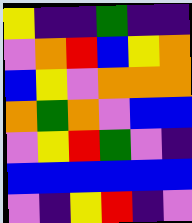[["yellow", "indigo", "indigo", "green", "indigo", "indigo"], ["violet", "orange", "red", "blue", "yellow", "orange"], ["blue", "yellow", "violet", "orange", "orange", "orange"], ["orange", "green", "orange", "violet", "blue", "blue"], ["violet", "yellow", "red", "green", "violet", "indigo"], ["blue", "blue", "blue", "blue", "blue", "blue"], ["violet", "indigo", "yellow", "red", "indigo", "violet"]]